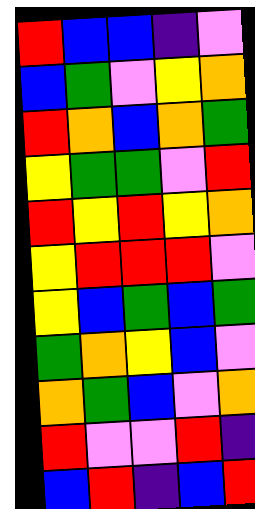[["red", "blue", "blue", "indigo", "violet"], ["blue", "green", "violet", "yellow", "orange"], ["red", "orange", "blue", "orange", "green"], ["yellow", "green", "green", "violet", "red"], ["red", "yellow", "red", "yellow", "orange"], ["yellow", "red", "red", "red", "violet"], ["yellow", "blue", "green", "blue", "green"], ["green", "orange", "yellow", "blue", "violet"], ["orange", "green", "blue", "violet", "orange"], ["red", "violet", "violet", "red", "indigo"], ["blue", "red", "indigo", "blue", "red"]]